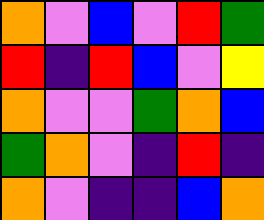[["orange", "violet", "blue", "violet", "red", "green"], ["red", "indigo", "red", "blue", "violet", "yellow"], ["orange", "violet", "violet", "green", "orange", "blue"], ["green", "orange", "violet", "indigo", "red", "indigo"], ["orange", "violet", "indigo", "indigo", "blue", "orange"]]